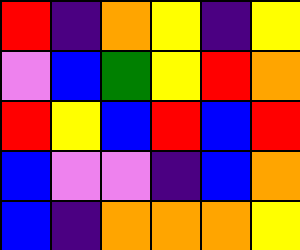[["red", "indigo", "orange", "yellow", "indigo", "yellow"], ["violet", "blue", "green", "yellow", "red", "orange"], ["red", "yellow", "blue", "red", "blue", "red"], ["blue", "violet", "violet", "indigo", "blue", "orange"], ["blue", "indigo", "orange", "orange", "orange", "yellow"]]